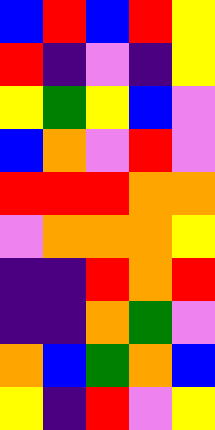[["blue", "red", "blue", "red", "yellow"], ["red", "indigo", "violet", "indigo", "yellow"], ["yellow", "green", "yellow", "blue", "violet"], ["blue", "orange", "violet", "red", "violet"], ["red", "red", "red", "orange", "orange"], ["violet", "orange", "orange", "orange", "yellow"], ["indigo", "indigo", "red", "orange", "red"], ["indigo", "indigo", "orange", "green", "violet"], ["orange", "blue", "green", "orange", "blue"], ["yellow", "indigo", "red", "violet", "yellow"]]